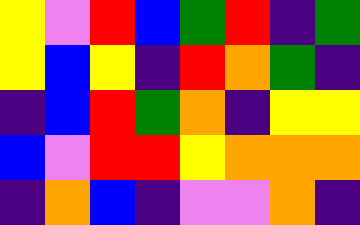[["yellow", "violet", "red", "blue", "green", "red", "indigo", "green"], ["yellow", "blue", "yellow", "indigo", "red", "orange", "green", "indigo"], ["indigo", "blue", "red", "green", "orange", "indigo", "yellow", "yellow"], ["blue", "violet", "red", "red", "yellow", "orange", "orange", "orange"], ["indigo", "orange", "blue", "indigo", "violet", "violet", "orange", "indigo"]]